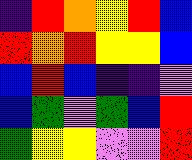[["indigo", "red", "orange", "yellow", "red", "blue"], ["red", "orange", "red", "yellow", "yellow", "blue"], ["blue", "red", "blue", "indigo", "indigo", "violet"], ["blue", "green", "violet", "green", "blue", "red"], ["green", "yellow", "yellow", "violet", "violet", "red"]]